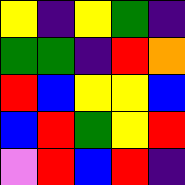[["yellow", "indigo", "yellow", "green", "indigo"], ["green", "green", "indigo", "red", "orange"], ["red", "blue", "yellow", "yellow", "blue"], ["blue", "red", "green", "yellow", "red"], ["violet", "red", "blue", "red", "indigo"]]